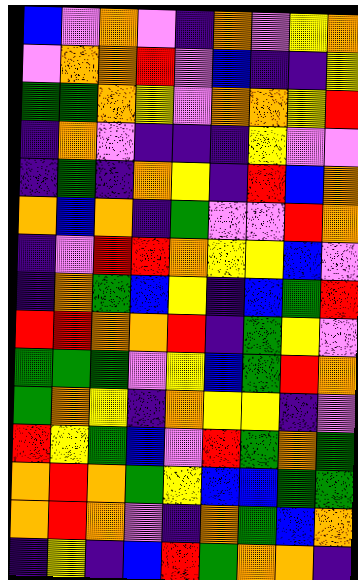[["blue", "violet", "orange", "violet", "indigo", "orange", "violet", "yellow", "orange"], ["violet", "orange", "orange", "red", "violet", "blue", "indigo", "indigo", "yellow"], ["green", "green", "orange", "yellow", "violet", "orange", "orange", "yellow", "red"], ["indigo", "orange", "violet", "indigo", "indigo", "indigo", "yellow", "violet", "violet"], ["indigo", "green", "indigo", "orange", "yellow", "indigo", "red", "blue", "orange"], ["orange", "blue", "orange", "indigo", "green", "violet", "violet", "red", "orange"], ["indigo", "violet", "red", "red", "orange", "yellow", "yellow", "blue", "violet"], ["indigo", "orange", "green", "blue", "yellow", "indigo", "blue", "green", "red"], ["red", "red", "orange", "orange", "red", "indigo", "green", "yellow", "violet"], ["green", "green", "green", "violet", "yellow", "blue", "green", "red", "orange"], ["green", "orange", "yellow", "indigo", "orange", "yellow", "yellow", "indigo", "violet"], ["red", "yellow", "green", "blue", "violet", "red", "green", "orange", "green"], ["orange", "red", "orange", "green", "yellow", "blue", "blue", "green", "green"], ["orange", "red", "orange", "violet", "indigo", "orange", "green", "blue", "orange"], ["indigo", "yellow", "indigo", "blue", "red", "green", "orange", "orange", "indigo"]]